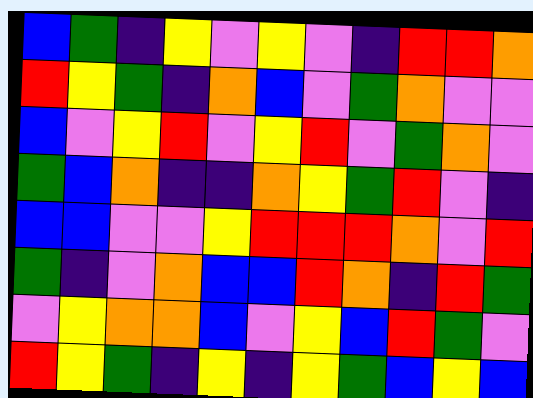[["blue", "green", "indigo", "yellow", "violet", "yellow", "violet", "indigo", "red", "red", "orange"], ["red", "yellow", "green", "indigo", "orange", "blue", "violet", "green", "orange", "violet", "violet"], ["blue", "violet", "yellow", "red", "violet", "yellow", "red", "violet", "green", "orange", "violet"], ["green", "blue", "orange", "indigo", "indigo", "orange", "yellow", "green", "red", "violet", "indigo"], ["blue", "blue", "violet", "violet", "yellow", "red", "red", "red", "orange", "violet", "red"], ["green", "indigo", "violet", "orange", "blue", "blue", "red", "orange", "indigo", "red", "green"], ["violet", "yellow", "orange", "orange", "blue", "violet", "yellow", "blue", "red", "green", "violet"], ["red", "yellow", "green", "indigo", "yellow", "indigo", "yellow", "green", "blue", "yellow", "blue"]]